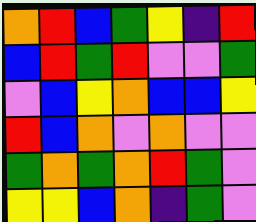[["orange", "red", "blue", "green", "yellow", "indigo", "red"], ["blue", "red", "green", "red", "violet", "violet", "green"], ["violet", "blue", "yellow", "orange", "blue", "blue", "yellow"], ["red", "blue", "orange", "violet", "orange", "violet", "violet"], ["green", "orange", "green", "orange", "red", "green", "violet"], ["yellow", "yellow", "blue", "orange", "indigo", "green", "violet"]]